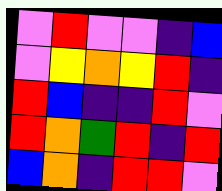[["violet", "red", "violet", "violet", "indigo", "blue"], ["violet", "yellow", "orange", "yellow", "red", "indigo"], ["red", "blue", "indigo", "indigo", "red", "violet"], ["red", "orange", "green", "red", "indigo", "red"], ["blue", "orange", "indigo", "red", "red", "violet"]]